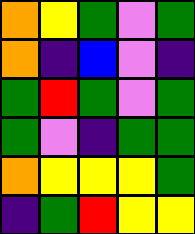[["orange", "yellow", "green", "violet", "green"], ["orange", "indigo", "blue", "violet", "indigo"], ["green", "red", "green", "violet", "green"], ["green", "violet", "indigo", "green", "green"], ["orange", "yellow", "yellow", "yellow", "green"], ["indigo", "green", "red", "yellow", "yellow"]]